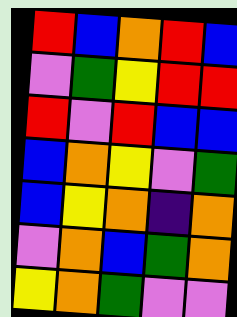[["red", "blue", "orange", "red", "blue"], ["violet", "green", "yellow", "red", "red"], ["red", "violet", "red", "blue", "blue"], ["blue", "orange", "yellow", "violet", "green"], ["blue", "yellow", "orange", "indigo", "orange"], ["violet", "orange", "blue", "green", "orange"], ["yellow", "orange", "green", "violet", "violet"]]